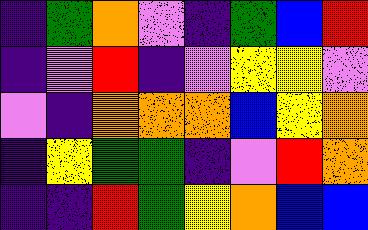[["indigo", "green", "orange", "violet", "indigo", "green", "blue", "red"], ["indigo", "violet", "red", "indigo", "violet", "yellow", "yellow", "violet"], ["violet", "indigo", "orange", "orange", "orange", "blue", "yellow", "orange"], ["indigo", "yellow", "green", "green", "indigo", "violet", "red", "orange"], ["indigo", "indigo", "red", "green", "yellow", "orange", "blue", "blue"]]